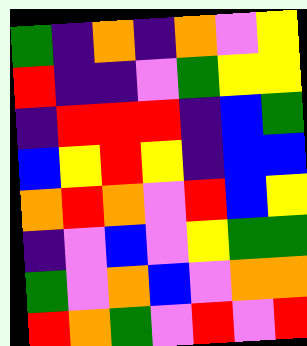[["green", "indigo", "orange", "indigo", "orange", "violet", "yellow"], ["red", "indigo", "indigo", "violet", "green", "yellow", "yellow"], ["indigo", "red", "red", "red", "indigo", "blue", "green"], ["blue", "yellow", "red", "yellow", "indigo", "blue", "blue"], ["orange", "red", "orange", "violet", "red", "blue", "yellow"], ["indigo", "violet", "blue", "violet", "yellow", "green", "green"], ["green", "violet", "orange", "blue", "violet", "orange", "orange"], ["red", "orange", "green", "violet", "red", "violet", "red"]]